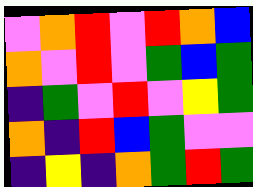[["violet", "orange", "red", "violet", "red", "orange", "blue"], ["orange", "violet", "red", "violet", "green", "blue", "green"], ["indigo", "green", "violet", "red", "violet", "yellow", "green"], ["orange", "indigo", "red", "blue", "green", "violet", "violet"], ["indigo", "yellow", "indigo", "orange", "green", "red", "green"]]